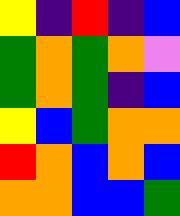[["yellow", "indigo", "red", "indigo", "blue"], ["green", "orange", "green", "orange", "violet"], ["green", "orange", "green", "indigo", "blue"], ["yellow", "blue", "green", "orange", "orange"], ["red", "orange", "blue", "orange", "blue"], ["orange", "orange", "blue", "blue", "green"]]